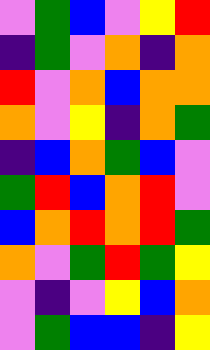[["violet", "green", "blue", "violet", "yellow", "red"], ["indigo", "green", "violet", "orange", "indigo", "orange"], ["red", "violet", "orange", "blue", "orange", "orange"], ["orange", "violet", "yellow", "indigo", "orange", "green"], ["indigo", "blue", "orange", "green", "blue", "violet"], ["green", "red", "blue", "orange", "red", "violet"], ["blue", "orange", "red", "orange", "red", "green"], ["orange", "violet", "green", "red", "green", "yellow"], ["violet", "indigo", "violet", "yellow", "blue", "orange"], ["violet", "green", "blue", "blue", "indigo", "yellow"]]